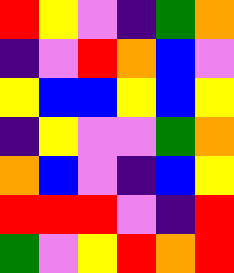[["red", "yellow", "violet", "indigo", "green", "orange"], ["indigo", "violet", "red", "orange", "blue", "violet"], ["yellow", "blue", "blue", "yellow", "blue", "yellow"], ["indigo", "yellow", "violet", "violet", "green", "orange"], ["orange", "blue", "violet", "indigo", "blue", "yellow"], ["red", "red", "red", "violet", "indigo", "red"], ["green", "violet", "yellow", "red", "orange", "red"]]